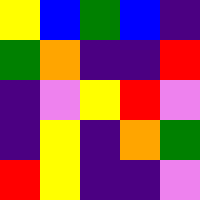[["yellow", "blue", "green", "blue", "indigo"], ["green", "orange", "indigo", "indigo", "red"], ["indigo", "violet", "yellow", "red", "violet"], ["indigo", "yellow", "indigo", "orange", "green"], ["red", "yellow", "indigo", "indigo", "violet"]]